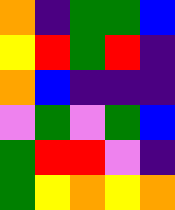[["orange", "indigo", "green", "green", "blue"], ["yellow", "red", "green", "red", "indigo"], ["orange", "blue", "indigo", "indigo", "indigo"], ["violet", "green", "violet", "green", "blue"], ["green", "red", "red", "violet", "indigo"], ["green", "yellow", "orange", "yellow", "orange"]]